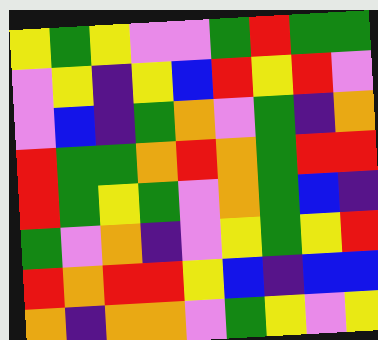[["yellow", "green", "yellow", "violet", "violet", "green", "red", "green", "green"], ["violet", "yellow", "indigo", "yellow", "blue", "red", "yellow", "red", "violet"], ["violet", "blue", "indigo", "green", "orange", "violet", "green", "indigo", "orange"], ["red", "green", "green", "orange", "red", "orange", "green", "red", "red"], ["red", "green", "yellow", "green", "violet", "orange", "green", "blue", "indigo"], ["green", "violet", "orange", "indigo", "violet", "yellow", "green", "yellow", "red"], ["red", "orange", "red", "red", "yellow", "blue", "indigo", "blue", "blue"], ["orange", "indigo", "orange", "orange", "violet", "green", "yellow", "violet", "yellow"]]